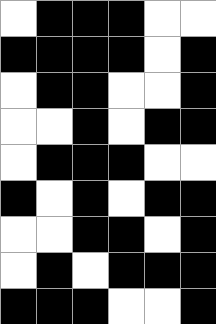[["white", "black", "black", "black", "white", "white"], ["black", "black", "black", "black", "white", "black"], ["white", "black", "black", "white", "white", "black"], ["white", "white", "black", "white", "black", "black"], ["white", "black", "black", "black", "white", "white"], ["black", "white", "black", "white", "black", "black"], ["white", "white", "black", "black", "white", "black"], ["white", "black", "white", "black", "black", "black"], ["black", "black", "black", "white", "white", "black"]]